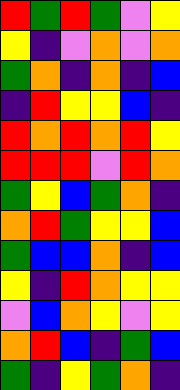[["red", "green", "red", "green", "violet", "yellow"], ["yellow", "indigo", "violet", "orange", "violet", "orange"], ["green", "orange", "indigo", "orange", "indigo", "blue"], ["indigo", "red", "yellow", "yellow", "blue", "indigo"], ["red", "orange", "red", "orange", "red", "yellow"], ["red", "red", "red", "violet", "red", "orange"], ["green", "yellow", "blue", "green", "orange", "indigo"], ["orange", "red", "green", "yellow", "yellow", "blue"], ["green", "blue", "blue", "orange", "indigo", "blue"], ["yellow", "indigo", "red", "orange", "yellow", "yellow"], ["violet", "blue", "orange", "yellow", "violet", "yellow"], ["orange", "red", "blue", "indigo", "green", "blue"], ["green", "indigo", "yellow", "green", "orange", "indigo"]]